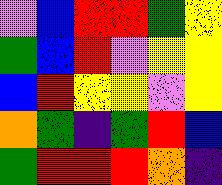[["violet", "blue", "red", "red", "green", "yellow"], ["green", "blue", "red", "violet", "yellow", "yellow"], ["blue", "red", "yellow", "yellow", "violet", "yellow"], ["orange", "green", "indigo", "green", "red", "blue"], ["green", "red", "red", "red", "orange", "indigo"]]